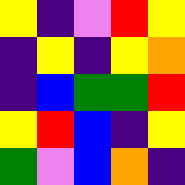[["yellow", "indigo", "violet", "red", "yellow"], ["indigo", "yellow", "indigo", "yellow", "orange"], ["indigo", "blue", "green", "green", "red"], ["yellow", "red", "blue", "indigo", "yellow"], ["green", "violet", "blue", "orange", "indigo"]]